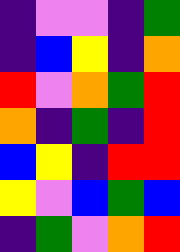[["indigo", "violet", "violet", "indigo", "green"], ["indigo", "blue", "yellow", "indigo", "orange"], ["red", "violet", "orange", "green", "red"], ["orange", "indigo", "green", "indigo", "red"], ["blue", "yellow", "indigo", "red", "red"], ["yellow", "violet", "blue", "green", "blue"], ["indigo", "green", "violet", "orange", "red"]]